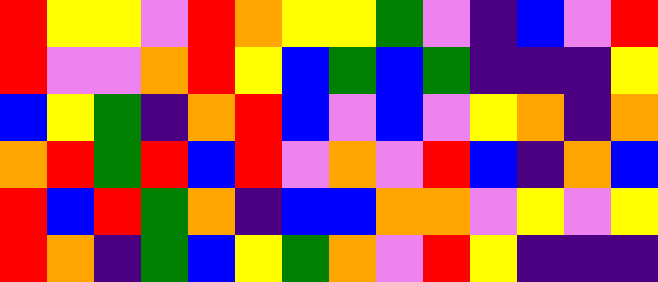[["red", "yellow", "yellow", "violet", "red", "orange", "yellow", "yellow", "green", "violet", "indigo", "blue", "violet", "red"], ["red", "violet", "violet", "orange", "red", "yellow", "blue", "green", "blue", "green", "indigo", "indigo", "indigo", "yellow"], ["blue", "yellow", "green", "indigo", "orange", "red", "blue", "violet", "blue", "violet", "yellow", "orange", "indigo", "orange"], ["orange", "red", "green", "red", "blue", "red", "violet", "orange", "violet", "red", "blue", "indigo", "orange", "blue"], ["red", "blue", "red", "green", "orange", "indigo", "blue", "blue", "orange", "orange", "violet", "yellow", "violet", "yellow"], ["red", "orange", "indigo", "green", "blue", "yellow", "green", "orange", "violet", "red", "yellow", "indigo", "indigo", "indigo"]]